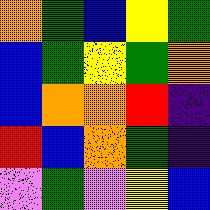[["orange", "green", "blue", "yellow", "green"], ["blue", "green", "yellow", "green", "orange"], ["blue", "orange", "orange", "red", "indigo"], ["red", "blue", "orange", "green", "indigo"], ["violet", "green", "violet", "yellow", "blue"]]